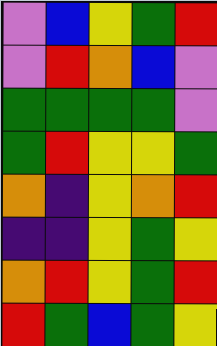[["violet", "blue", "yellow", "green", "red"], ["violet", "red", "orange", "blue", "violet"], ["green", "green", "green", "green", "violet"], ["green", "red", "yellow", "yellow", "green"], ["orange", "indigo", "yellow", "orange", "red"], ["indigo", "indigo", "yellow", "green", "yellow"], ["orange", "red", "yellow", "green", "red"], ["red", "green", "blue", "green", "yellow"]]